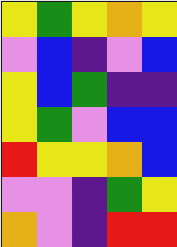[["yellow", "green", "yellow", "orange", "yellow"], ["violet", "blue", "indigo", "violet", "blue"], ["yellow", "blue", "green", "indigo", "indigo"], ["yellow", "green", "violet", "blue", "blue"], ["red", "yellow", "yellow", "orange", "blue"], ["violet", "violet", "indigo", "green", "yellow"], ["orange", "violet", "indigo", "red", "red"]]